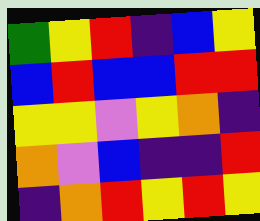[["green", "yellow", "red", "indigo", "blue", "yellow"], ["blue", "red", "blue", "blue", "red", "red"], ["yellow", "yellow", "violet", "yellow", "orange", "indigo"], ["orange", "violet", "blue", "indigo", "indigo", "red"], ["indigo", "orange", "red", "yellow", "red", "yellow"]]